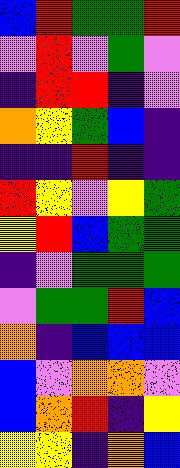[["blue", "red", "green", "green", "red"], ["violet", "red", "violet", "green", "violet"], ["indigo", "red", "red", "indigo", "violet"], ["orange", "yellow", "green", "blue", "indigo"], ["indigo", "indigo", "red", "indigo", "indigo"], ["red", "yellow", "violet", "yellow", "green"], ["yellow", "red", "blue", "green", "green"], ["indigo", "violet", "green", "green", "green"], ["violet", "green", "green", "red", "blue"], ["orange", "indigo", "blue", "blue", "blue"], ["blue", "violet", "orange", "orange", "violet"], ["blue", "orange", "red", "indigo", "yellow"], ["yellow", "yellow", "indigo", "orange", "blue"]]